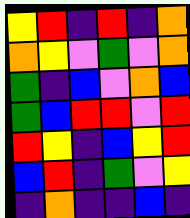[["yellow", "red", "indigo", "red", "indigo", "orange"], ["orange", "yellow", "violet", "green", "violet", "orange"], ["green", "indigo", "blue", "violet", "orange", "blue"], ["green", "blue", "red", "red", "violet", "red"], ["red", "yellow", "indigo", "blue", "yellow", "red"], ["blue", "red", "indigo", "green", "violet", "yellow"], ["indigo", "orange", "indigo", "indigo", "blue", "indigo"]]